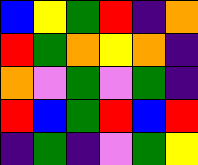[["blue", "yellow", "green", "red", "indigo", "orange"], ["red", "green", "orange", "yellow", "orange", "indigo"], ["orange", "violet", "green", "violet", "green", "indigo"], ["red", "blue", "green", "red", "blue", "red"], ["indigo", "green", "indigo", "violet", "green", "yellow"]]